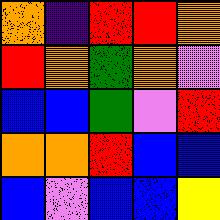[["orange", "indigo", "red", "red", "orange"], ["red", "orange", "green", "orange", "violet"], ["blue", "blue", "green", "violet", "red"], ["orange", "orange", "red", "blue", "blue"], ["blue", "violet", "blue", "blue", "yellow"]]